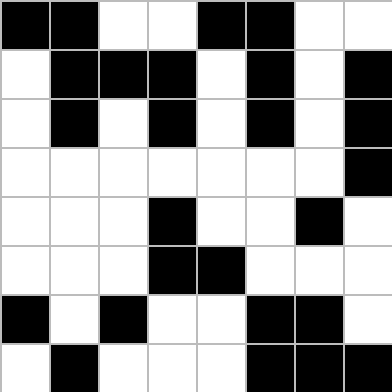[["black", "black", "white", "white", "black", "black", "white", "white"], ["white", "black", "black", "black", "white", "black", "white", "black"], ["white", "black", "white", "black", "white", "black", "white", "black"], ["white", "white", "white", "white", "white", "white", "white", "black"], ["white", "white", "white", "black", "white", "white", "black", "white"], ["white", "white", "white", "black", "black", "white", "white", "white"], ["black", "white", "black", "white", "white", "black", "black", "white"], ["white", "black", "white", "white", "white", "black", "black", "black"]]